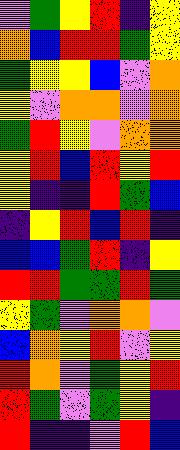[["violet", "green", "yellow", "red", "indigo", "yellow"], ["orange", "blue", "red", "red", "green", "yellow"], ["green", "yellow", "yellow", "blue", "violet", "orange"], ["yellow", "violet", "orange", "orange", "violet", "orange"], ["green", "red", "yellow", "violet", "orange", "orange"], ["yellow", "red", "blue", "red", "yellow", "red"], ["yellow", "indigo", "indigo", "red", "green", "blue"], ["indigo", "yellow", "red", "blue", "red", "indigo"], ["blue", "blue", "green", "red", "indigo", "yellow"], ["red", "red", "green", "green", "red", "green"], ["yellow", "green", "violet", "orange", "orange", "violet"], ["blue", "orange", "yellow", "red", "violet", "yellow"], ["red", "orange", "violet", "green", "yellow", "red"], ["red", "green", "violet", "green", "yellow", "indigo"], ["red", "indigo", "indigo", "violet", "red", "blue"]]